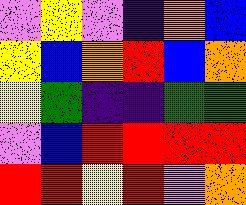[["violet", "yellow", "violet", "indigo", "orange", "blue"], ["yellow", "blue", "orange", "red", "blue", "orange"], ["yellow", "green", "indigo", "indigo", "green", "green"], ["violet", "blue", "red", "red", "red", "red"], ["red", "red", "yellow", "red", "violet", "orange"]]